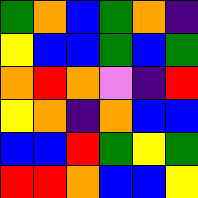[["green", "orange", "blue", "green", "orange", "indigo"], ["yellow", "blue", "blue", "green", "blue", "green"], ["orange", "red", "orange", "violet", "indigo", "red"], ["yellow", "orange", "indigo", "orange", "blue", "blue"], ["blue", "blue", "red", "green", "yellow", "green"], ["red", "red", "orange", "blue", "blue", "yellow"]]